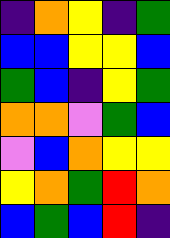[["indigo", "orange", "yellow", "indigo", "green"], ["blue", "blue", "yellow", "yellow", "blue"], ["green", "blue", "indigo", "yellow", "green"], ["orange", "orange", "violet", "green", "blue"], ["violet", "blue", "orange", "yellow", "yellow"], ["yellow", "orange", "green", "red", "orange"], ["blue", "green", "blue", "red", "indigo"]]